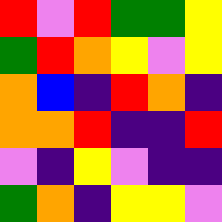[["red", "violet", "red", "green", "green", "yellow"], ["green", "red", "orange", "yellow", "violet", "yellow"], ["orange", "blue", "indigo", "red", "orange", "indigo"], ["orange", "orange", "red", "indigo", "indigo", "red"], ["violet", "indigo", "yellow", "violet", "indigo", "indigo"], ["green", "orange", "indigo", "yellow", "yellow", "violet"]]